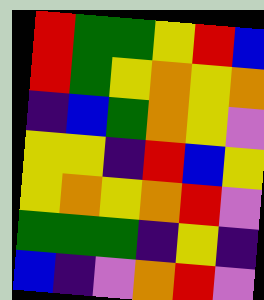[["red", "green", "green", "yellow", "red", "blue"], ["red", "green", "yellow", "orange", "yellow", "orange"], ["indigo", "blue", "green", "orange", "yellow", "violet"], ["yellow", "yellow", "indigo", "red", "blue", "yellow"], ["yellow", "orange", "yellow", "orange", "red", "violet"], ["green", "green", "green", "indigo", "yellow", "indigo"], ["blue", "indigo", "violet", "orange", "red", "violet"]]